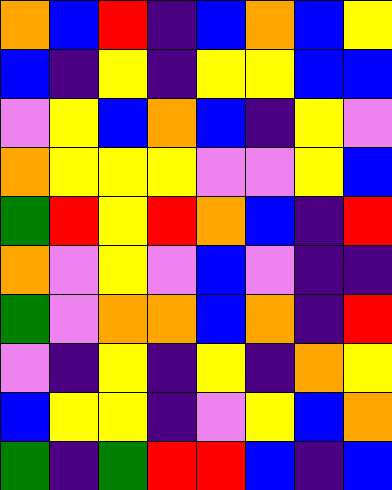[["orange", "blue", "red", "indigo", "blue", "orange", "blue", "yellow"], ["blue", "indigo", "yellow", "indigo", "yellow", "yellow", "blue", "blue"], ["violet", "yellow", "blue", "orange", "blue", "indigo", "yellow", "violet"], ["orange", "yellow", "yellow", "yellow", "violet", "violet", "yellow", "blue"], ["green", "red", "yellow", "red", "orange", "blue", "indigo", "red"], ["orange", "violet", "yellow", "violet", "blue", "violet", "indigo", "indigo"], ["green", "violet", "orange", "orange", "blue", "orange", "indigo", "red"], ["violet", "indigo", "yellow", "indigo", "yellow", "indigo", "orange", "yellow"], ["blue", "yellow", "yellow", "indigo", "violet", "yellow", "blue", "orange"], ["green", "indigo", "green", "red", "red", "blue", "indigo", "blue"]]